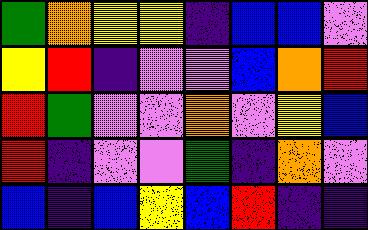[["green", "orange", "yellow", "yellow", "indigo", "blue", "blue", "violet"], ["yellow", "red", "indigo", "violet", "violet", "blue", "orange", "red"], ["red", "green", "violet", "violet", "orange", "violet", "yellow", "blue"], ["red", "indigo", "violet", "violet", "green", "indigo", "orange", "violet"], ["blue", "indigo", "blue", "yellow", "blue", "red", "indigo", "indigo"]]